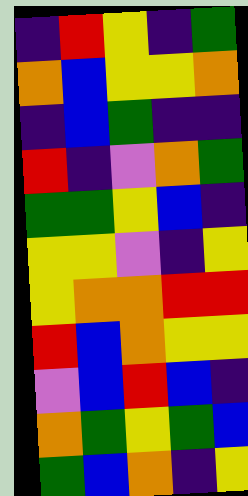[["indigo", "red", "yellow", "indigo", "green"], ["orange", "blue", "yellow", "yellow", "orange"], ["indigo", "blue", "green", "indigo", "indigo"], ["red", "indigo", "violet", "orange", "green"], ["green", "green", "yellow", "blue", "indigo"], ["yellow", "yellow", "violet", "indigo", "yellow"], ["yellow", "orange", "orange", "red", "red"], ["red", "blue", "orange", "yellow", "yellow"], ["violet", "blue", "red", "blue", "indigo"], ["orange", "green", "yellow", "green", "blue"], ["green", "blue", "orange", "indigo", "yellow"]]